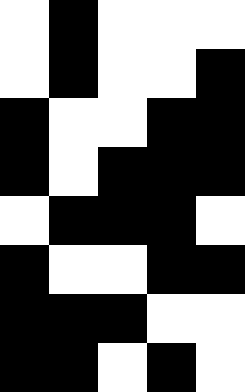[["white", "black", "white", "white", "white"], ["white", "black", "white", "white", "black"], ["black", "white", "white", "black", "black"], ["black", "white", "black", "black", "black"], ["white", "black", "black", "black", "white"], ["black", "white", "white", "black", "black"], ["black", "black", "black", "white", "white"], ["black", "black", "white", "black", "white"]]